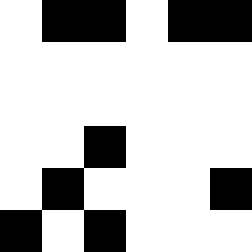[["white", "black", "black", "white", "black", "black"], ["white", "white", "white", "white", "white", "white"], ["white", "white", "white", "white", "white", "white"], ["white", "white", "black", "white", "white", "white"], ["white", "black", "white", "white", "white", "black"], ["black", "white", "black", "white", "white", "white"]]